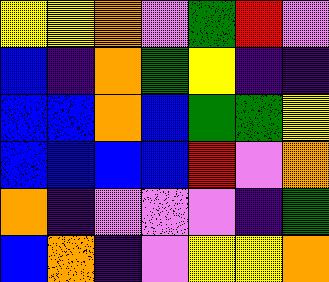[["yellow", "yellow", "orange", "violet", "green", "red", "violet"], ["blue", "indigo", "orange", "green", "yellow", "indigo", "indigo"], ["blue", "blue", "orange", "blue", "green", "green", "yellow"], ["blue", "blue", "blue", "blue", "red", "violet", "orange"], ["orange", "indigo", "violet", "violet", "violet", "indigo", "green"], ["blue", "orange", "indigo", "violet", "yellow", "yellow", "orange"]]